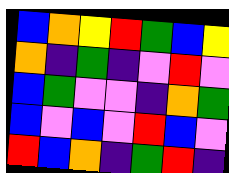[["blue", "orange", "yellow", "red", "green", "blue", "yellow"], ["orange", "indigo", "green", "indigo", "violet", "red", "violet"], ["blue", "green", "violet", "violet", "indigo", "orange", "green"], ["blue", "violet", "blue", "violet", "red", "blue", "violet"], ["red", "blue", "orange", "indigo", "green", "red", "indigo"]]